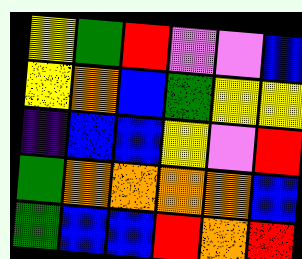[["yellow", "green", "red", "violet", "violet", "blue"], ["yellow", "orange", "blue", "green", "yellow", "yellow"], ["indigo", "blue", "blue", "yellow", "violet", "red"], ["green", "orange", "orange", "orange", "orange", "blue"], ["green", "blue", "blue", "red", "orange", "red"]]